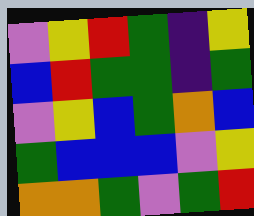[["violet", "yellow", "red", "green", "indigo", "yellow"], ["blue", "red", "green", "green", "indigo", "green"], ["violet", "yellow", "blue", "green", "orange", "blue"], ["green", "blue", "blue", "blue", "violet", "yellow"], ["orange", "orange", "green", "violet", "green", "red"]]